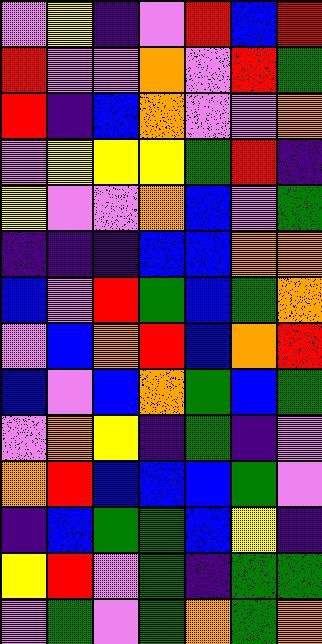[["violet", "yellow", "indigo", "violet", "red", "blue", "red"], ["red", "violet", "violet", "orange", "violet", "red", "green"], ["red", "indigo", "blue", "orange", "violet", "violet", "orange"], ["violet", "yellow", "yellow", "yellow", "green", "red", "indigo"], ["yellow", "violet", "violet", "orange", "blue", "violet", "green"], ["indigo", "indigo", "indigo", "blue", "blue", "orange", "orange"], ["blue", "violet", "red", "green", "blue", "green", "orange"], ["violet", "blue", "orange", "red", "blue", "orange", "red"], ["blue", "violet", "blue", "orange", "green", "blue", "green"], ["violet", "orange", "yellow", "indigo", "green", "indigo", "violet"], ["orange", "red", "blue", "blue", "blue", "green", "violet"], ["indigo", "blue", "green", "green", "blue", "yellow", "indigo"], ["yellow", "red", "violet", "green", "indigo", "green", "green"], ["violet", "green", "violet", "green", "orange", "green", "orange"]]